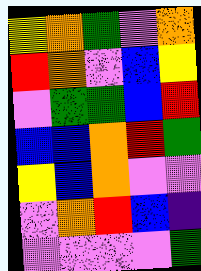[["yellow", "orange", "green", "violet", "orange"], ["red", "orange", "violet", "blue", "yellow"], ["violet", "green", "green", "blue", "red"], ["blue", "blue", "orange", "red", "green"], ["yellow", "blue", "orange", "violet", "violet"], ["violet", "orange", "red", "blue", "indigo"], ["violet", "violet", "violet", "violet", "green"]]